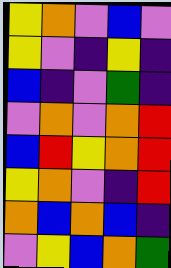[["yellow", "orange", "violet", "blue", "violet"], ["yellow", "violet", "indigo", "yellow", "indigo"], ["blue", "indigo", "violet", "green", "indigo"], ["violet", "orange", "violet", "orange", "red"], ["blue", "red", "yellow", "orange", "red"], ["yellow", "orange", "violet", "indigo", "red"], ["orange", "blue", "orange", "blue", "indigo"], ["violet", "yellow", "blue", "orange", "green"]]